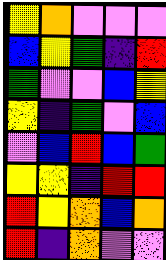[["yellow", "orange", "violet", "violet", "violet"], ["blue", "yellow", "green", "indigo", "red"], ["green", "violet", "violet", "blue", "yellow"], ["yellow", "indigo", "green", "violet", "blue"], ["violet", "blue", "red", "blue", "green"], ["yellow", "yellow", "indigo", "red", "red"], ["red", "yellow", "orange", "blue", "orange"], ["red", "indigo", "orange", "violet", "violet"]]